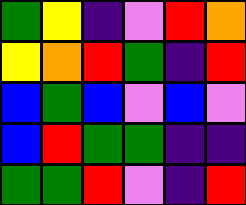[["green", "yellow", "indigo", "violet", "red", "orange"], ["yellow", "orange", "red", "green", "indigo", "red"], ["blue", "green", "blue", "violet", "blue", "violet"], ["blue", "red", "green", "green", "indigo", "indigo"], ["green", "green", "red", "violet", "indigo", "red"]]